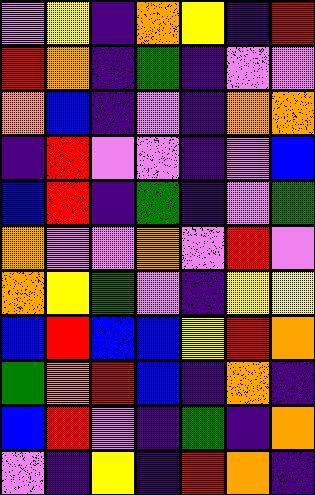[["violet", "yellow", "indigo", "orange", "yellow", "indigo", "red"], ["red", "orange", "indigo", "green", "indigo", "violet", "violet"], ["orange", "blue", "indigo", "violet", "indigo", "orange", "orange"], ["indigo", "red", "violet", "violet", "indigo", "violet", "blue"], ["blue", "red", "indigo", "green", "indigo", "violet", "green"], ["orange", "violet", "violet", "orange", "violet", "red", "violet"], ["orange", "yellow", "green", "violet", "indigo", "yellow", "yellow"], ["blue", "red", "blue", "blue", "yellow", "red", "orange"], ["green", "orange", "red", "blue", "indigo", "orange", "indigo"], ["blue", "red", "violet", "indigo", "green", "indigo", "orange"], ["violet", "indigo", "yellow", "indigo", "red", "orange", "indigo"]]